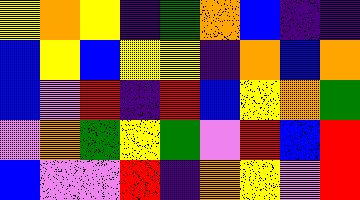[["yellow", "orange", "yellow", "indigo", "green", "orange", "blue", "indigo", "indigo"], ["blue", "yellow", "blue", "yellow", "yellow", "indigo", "orange", "blue", "orange"], ["blue", "violet", "red", "indigo", "red", "blue", "yellow", "orange", "green"], ["violet", "orange", "green", "yellow", "green", "violet", "red", "blue", "red"], ["blue", "violet", "violet", "red", "indigo", "orange", "yellow", "violet", "red"]]